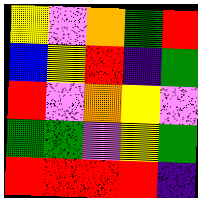[["yellow", "violet", "orange", "green", "red"], ["blue", "yellow", "red", "indigo", "green"], ["red", "violet", "orange", "yellow", "violet"], ["green", "green", "violet", "yellow", "green"], ["red", "red", "red", "red", "indigo"]]